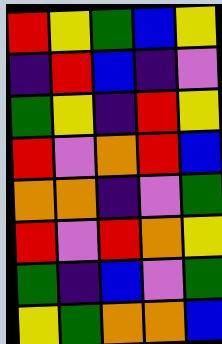[["red", "yellow", "green", "blue", "yellow"], ["indigo", "red", "blue", "indigo", "violet"], ["green", "yellow", "indigo", "red", "yellow"], ["red", "violet", "orange", "red", "blue"], ["orange", "orange", "indigo", "violet", "green"], ["red", "violet", "red", "orange", "yellow"], ["green", "indigo", "blue", "violet", "green"], ["yellow", "green", "orange", "orange", "blue"]]